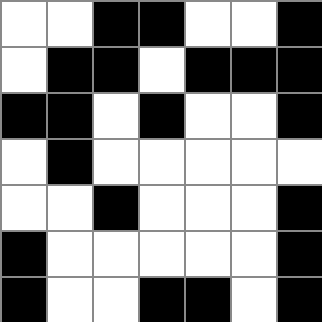[["white", "white", "black", "black", "white", "white", "black"], ["white", "black", "black", "white", "black", "black", "black"], ["black", "black", "white", "black", "white", "white", "black"], ["white", "black", "white", "white", "white", "white", "white"], ["white", "white", "black", "white", "white", "white", "black"], ["black", "white", "white", "white", "white", "white", "black"], ["black", "white", "white", "black", "black", "white", "black"]]